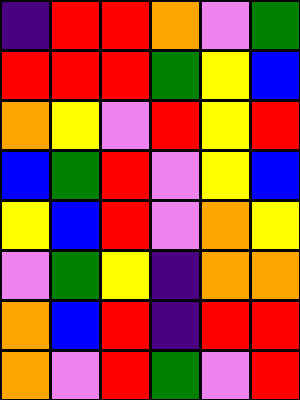[["indigo", "red", "red", "orange", "violet", "green"], ["red", "red", "red", "green", "yellow", "blue"], ["orange", "yellow", "violet", "red", "yellow", "red"], ["blue", "green", "red", "violet", "yellow", "blue"], ["yellow", "blue", "red", "violet", "orange", "yellow"], ["violet", "green", "yellow", "indigo", "orange", "orange"], ["orange", "blue", "red", "indigo", "red", "red"], ["orange", "violet", "red", "green", "violet", "red"]]